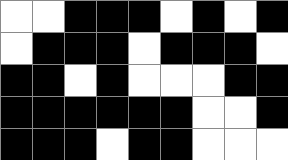[["white", "white", "black", "black", "black", "white", "black", "white", "black"], ["white", "black", "black", "black", "white", "black", "black", "black", "white"], ["black", "black", "white", "black", "white", "white", "white", "black", "black"], ["black", "black", "black", "black", "black", "black", "white", "white", "black"], ["black", "black", "black", "white", "black", "black", "white", "white", "white"]]